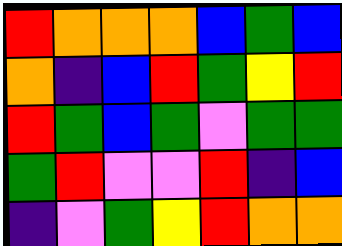[["red", "orange", "orange", "orange", "blue", "green", "blue"], ["orange", "indigo", "blue", "red", "green", "yellow", "red"], ["red", "green", "blue", "green", "violet", "green", "green"], ["green", "red", "violet", "violet", "red", "indigo", "blue"], ["indigo", "violet", "green", "yellow", "red", "orange", "orange"]]